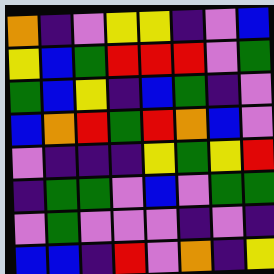[["orange", "indigo", "violet", "yellow", "yellow", "indigo", "violet", "blue"], ["yellow", "blue", "green", "red", "red", "red", "violet", "green"], ["green", "blue", "yellow", "indigo", "blue", "green", "indigo", "violet"], ["blue", "orange", "red", "green", "red", "orange", "blue", "violet"], ["violet", "indigo", "indigo", "indigo", "yellow", "green", "yellow", "red"], ["indigo", "green", "green", "violet", "blue", "violet", "green", "green"], ["violet", "green", "violet", "violet", "violet", "indigo", "violet", "indigo"], ["blue", "blue", "indigo", "red", "violet", "orange", "indigo", "yellow"]]